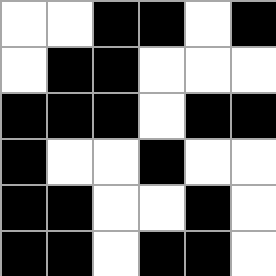[["white", "white", "black", "black", "white", "black"], ["white", "black", "black", "white", "white", "white"], ["black", "black", "black", "white", "black", "black"], ["black", "white", "white", "black", "white", "white"], ["black", "black", "white", "white", "black", "white"], ["black", "black", "white", "black", "black", "white"]]